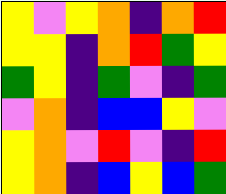[["yellow", "violet", "yellow", "orange", "indigo", "orange", "red"], ["yellow", "yellow", "indigo", "orange", "red", "green", "yellow"], ["green", "yellow", "indigo", "green", "violet", "indigo", "green"], ["violet", "orange", "indigo", "blue", "blue", "yellow", "violet"], ["yellow", "orange", "violet", "red", "violet", "indigo", "red"], ["yellow", "orange", "indigo", "blue", "yellow", "blue", "green"]]